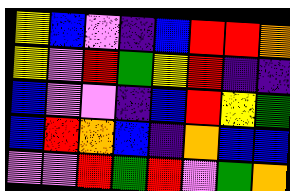[["yellow", "blue", "violet", "indigo", "blue", "red", "red", "orange"], ["yellow", "violet", "red", "green", "yellow", "red", "indigo", "indigo"], ["blue", "violet", "violet", "indigo", "blue", "red", "yellow", "green"], ["blue", "red", "orange", "blue", "indigo", "orange", "blue", "blue"], ["violet", "violet", "red", "green", "red", "violet", "green", "orange"]]